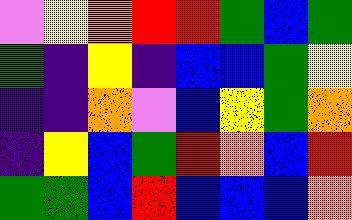[["violet", "yellow", "orange", "red", "red", "green", "blue", "green"], ["green", "indigo", "yellow", "indigo", "blue", "blue", "green", "yellow"], ["indigo", "indigo", "orange", "violet", "blue", "yellow", "green", "orange"], ["indigo", "yellow", "blue", "green", "red", "orange", "blue", "red"], ["green", "green", "blue", "red", "blue", "blue", "blue", "orange"]]